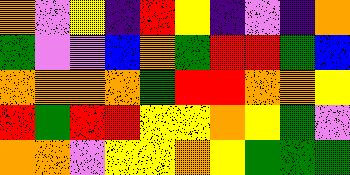[["orange", "violet", "yellow", "indigo", "red", "yellow", "indigo", "violet", "indigo", "orange"], ["green", "violet", "violet", "blue", "orange", "green", "red", "red", "green", "blue"], ["orange", "orange", "orange", "orange", "green", "red", "red", "orange", "orange", "yellow"], ["red", "green", "red", "red", "yellow", "yellow", "orange", "yellow", "green", "violet"], ["orange", "orange", "violet", "yellow", "yellow", "orange", "yellow", "green", "green", "green"]]